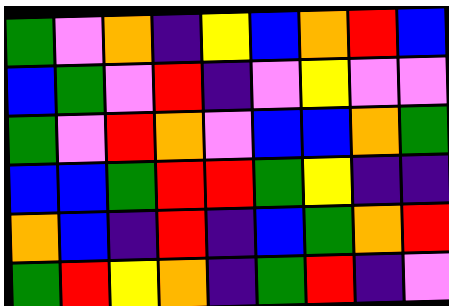[["green", "violet", "orange", "indigo", "yellow", "blue", "orange", "red", "blue"], ["blue", "green", "violet", "red", "indigo", "violet", "yellow", "violet", "violet"], ["green", "violet", "red", "orange", "violet", "blue", "blue", "orange", "green"], ["blue", "blue", "green", "red", "red", "green", "yellow", "indigo", "indigo"], ["orange", "blue", "indigo", "red", "indigo", "blue", "green", "orange", "red"], ["green", "red", "yellow", "orange", "indigo", "green", "red", "indigo", "violet"]]